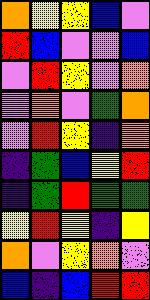[["orange", "yellow", "yellow", "blue", "violet"], ["red", "blue", "violet", "violet", "blue"], ["violet", "red", "yellow", "violet", "orange"], ["violet", "orange", "violet", "green", "orange"], ["violet", "red", "yellow", "indigo", "orange"], ["indigo", "green", "blue", "yellow", "red"], ["indigo", "green", "red", "green", "green"], ["yellow", "red", "yellow", "indigo", "yellow"], ["orange", "violet", "yellow", "orange", "violet"], ["blue", "indigo", "blue", "red", "red"]]